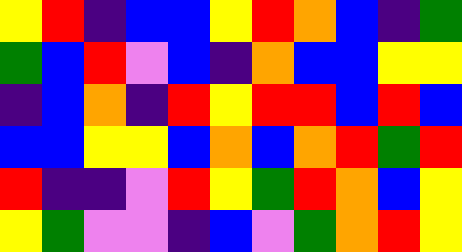[["yellow", "red", "indigo", "blue", "blue", "yellow", "red", "orange", "blue", "indigo", "green"], ["green", "blue", "red", "violet", "blue", "indigo", "orange", "blue", "blue", "yellow", "yellow"], ["indigo", "blue", "orange", "indigo", "red", "yellow", "red", "red", "blue", "red", "blue"], ["blue", "blue", "yellow", "yellow", "blue", "orange", "blue", "orange", "red", "green", "red"], ["red", "indigo", "indigo", "violet", "red", "yellow", "green", "red", "orange", "blue", "yellow"], ["yellow", "green", "violet", "violet", "indigo", "blue", "violet", "green", "orange", "red", "yellow"]]